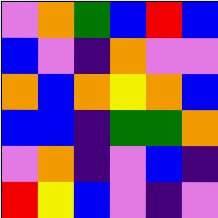[["violet", "orange", "green", "blue", "red", "blue"], ["blue", "violet", "indigo", "orange", "violet", "violet"], ["orange", "blue", "orange", "yellow", "orange", "blue"], ["blue", "blue", "indigo", "green", "green", "orange"], ["violet", "orange", "indigo", "violet", "blue", "indigo"], ["red", "yellow", "blue", "violet", "indigo", "violet"]]